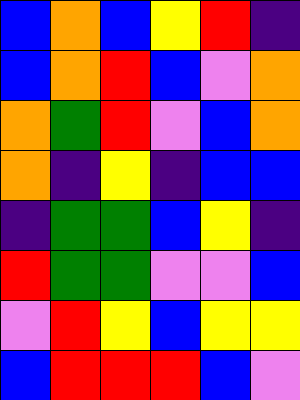[["blue", "orange", "blue", "yellow", "red", "indigo"], ["blue", "orange", "red", "blue", "violet", "orange"], ["orange", "green", "red", "violet", "blue", "orange"], ["orange", "indigo", "yellow", "indigo", "blue", "blue"], ["indigo", "green", "green", "blue", "yellow", "indigo"], ["red", "green", "green", "violet", "violet", "blue"], ["violet", "red", "yellow", "blue", "yellow", "yellow"], ["blue", "red", "red", "red", "blue", "violet"]]